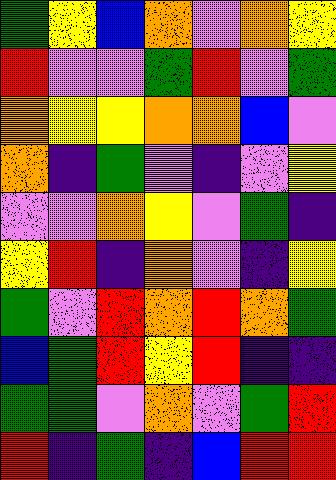[["green", "yellow", "blue", "orange", "violet", "orange", "yellow"], ["red", "violet", "violet", "green", "red", "violet", "green"], ["orange", "yellow", "yellow", "orange", "orange", "blue", "violet"], ["orange", "indigo", "green", "violet", "indigo", "violet", "yellow"], ["violet", "violet", "orange", "yellow", "violet", "green", "indigo"], ["yellow", "red", "indigo", "orange", "violet", "indigo", "yellow"], ["green", "violet", "red", "orange", "red", "orange", "green"], ["blue", "green", "red", "yellow", "red", "indigo", "indigo"], ["green", "green", "violet", "orange", "violet", "green", "red"], ["red", "indigo", "green", "indigo", "blue", "red", "red"]]